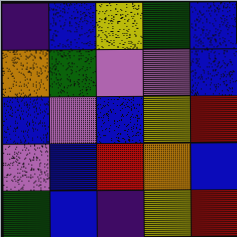[["indigo", "blue", "yellow", "green", "blue"], ["orange", "green", "violet", "violet", "blue"], ["blue", "violet", "blue", "yellow", "red"], ["violet", "blue", "red", "orange", "blue"], ["green", "blue", "indigo", "yellow", "red"]]